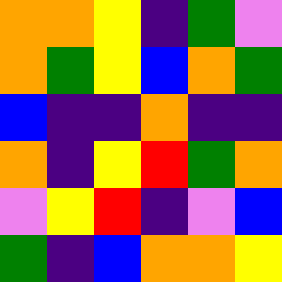[["orange", "orange", "yellow", "indigo", "green", "violet"], ["orange", "green", "yellow", "blue", "orange", "green"], ["blue", "indigo", "indigo", "orange", "indigo", "indigo"], ["orange", "indigo", "yellow", "red", "green", "orange"], ["violet", "yellow", "red", "indigo", "violet", "blue"], ["green", "indigo", "blue", "orange", "orange", "yellow"]]